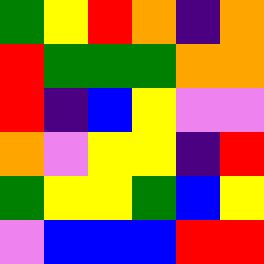[["green", "yellow", "red", "orange", "indigo", "orange"], ["red", "green", "green", "green", "orange", "orange"], ["red", "indigo", "blue", "yellow", "violet", "violet"], ["orange", "violet", "yellow", "yellow", "indigo", "red"], ["green", "yellow", "yellow", "green", "blue", "yellow"], ["violet", "blue", "blue", "blue", "red", "red"]]